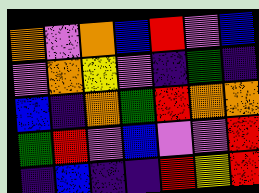[["orange", "violet", "orange", "blue", "red", "violet", "blue"], ["violet", "orange", "yellow", "violet", "indigo", "green", "indigo"], ["blue", "indigo", "orange", "green", "red", "orange", "orange"], ["green", "red", "violet", "blue", "violet", "violet", "red"], ["indigo", "blue", "indigo", "indigo", "red", "yellow", "red"]]